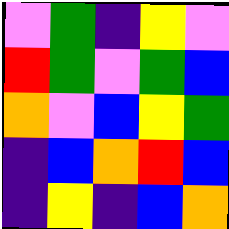[["violet", "green", "indigo", "yellow", "violet"], ["red", "green", "violet", "green", "blue"], ["orange", "violet", "blue", "yellow", "green"], ["indigo", "blue", "orange", "red", "blue"], ["indigo", "yellow", "indigo", "blue", "orange"]]